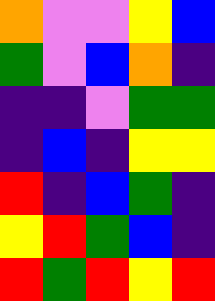[["orange", "violet", "violet", "yellow", "blue"], ["green", "violet", "blue", "orange", "indigo"], ["indigo", "indigo", "violet", "green", "green"], ["indigo", "blue", "indigo", "yellow", "yellow"], ["red", "indigo", "blue", "green", "indigo"], ["yellow", "red", "green", "blue", "indigo"], ["red", "green", "red", "yellow", "red"]]